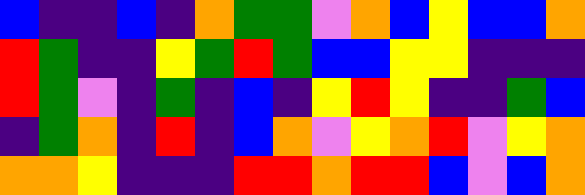[["blue", "indigo", "indigo", "blue", "indigo", "orange", "green", "green", "violet", "orange", "blue", "yellow", "blue", "blue", "orange"], ["red", "green", "indigo", "indigo", "yellow", "green", "red", "green", "blue", "blue", "yellow", "yellow", "indigo", "indigo", "indigo"], ["red", "green", "violet", "indigo", "green", "indigo", "blue", "indigo", "yellow", "red", "yellow", "indigo", "indigo", "green", "blue"], ["indigo", "green", "orange", "indigo", "red", "indigo", "blue", "orange", "violet", "yellow", "orange", "red", "violet", "yellow", "orange"], ["orange", "orange", "yellow", "indigo", "indigo", "indigo", "red", "red", "orange", "red", "red", "blue", "violet", "blue", "orange"]]